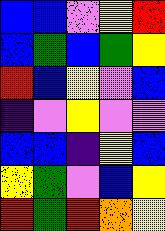[["blue", "blue", "violet", "yellow", "red"], ["blue", "green", "blue", "green", "yellow"], ["red", "blue", "yellow", "violet", "blue"], ["indigo", "violet", "yellow", "violet", "violet"], ["blue", "blue", "indigo", "yellow", "blue"], ["yellow", "green", "violet", "blue", "yellow"], ["red", "green", "red", "orange", "yellow"]]